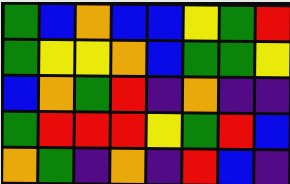[["green", "blue", "orange", "blue", "blue", "yellow", "green", "red"], ["green", "yellow", "yellow", "orange", "blue", "green", "green", "yellow"], ["blue", "orange", "green", "red", "indigo", "orange", "indigo", "indigo"], ["green", "red", "red", "red", "yellow", "green", "red", "blue"], ["orange", "green", "indigo", "orange", "indigo", "red", "blue", "indigo"]]